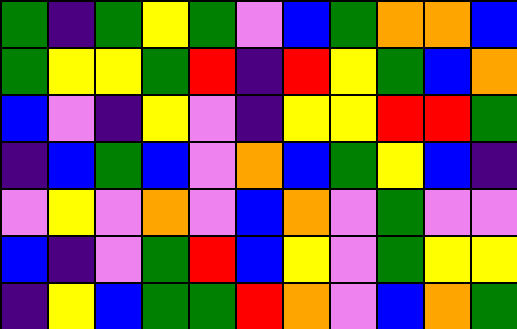[["green", "indigo", "green", "yellow", "green", "violet", "blue", "green", "orange", "orange", "blue"], ["green", "yellow", "yellow", "green", "red", "indigo", "red", "yellow", "green", "blue", "orange"], ["blue", "violet", "indigo", "yellow", "violet", "indigo", "yellow", "yellow", "red", "red", "green"], ["indigo", "blue", "green", "blue", "violet", "orange", "blue", "green", "yellow", "blue", "indigo"], ["violet", "yellow", "violet", "orange", "violet", "blue", "orange", "violet", "green", "violet", "violet"], ["blue", "indigo", "violet", "green", "red", "blue", "yellow", "violet", "green", "yellow", "yellow"], ["indigo", "yellow", "blue", "green", "green", "red", "orange", "violet", "blue", "orange", "green"]]